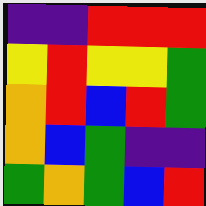[["indigo", "indigo", "red", "red", "red"], ["yellow", "red", "yellow", "yellow", "green"], ["orange", "red", "blue", "red", "green"], ["orange", "blue", "green", "indigo", "indigo"], ["green", "orange", "green", "blue", "red"]]